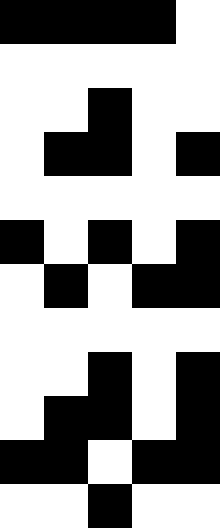[["black", "black", "black", "black", "white"], ["white", "white", "white", "white", "white"], ["white", "white", "black", "white", "white"], ["white", "black", "black", "white", "black"], ["white", "white", "white", "white", "white"], ["black", "white", "black", "white", "black"], ["white", "black", "white", "black", "black"], ["white", "white", "white", "white", "white"], ["white", "white", "black", "white", "black"], ["white", "black", "black", "white", "black"], ["black", "black", "white", "black", "black"], ["white", "white", "black", "white", "white"]]